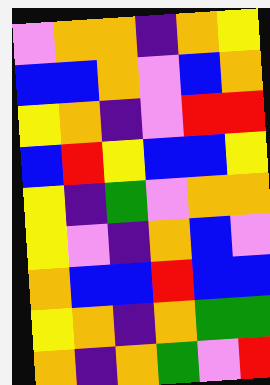[["violet", "orange", "orange", "indigo", "orange", "yellow"], ["blue", "blue", "orange", "violet", "blue", "orange"], ["yellow", "orange", "indigo", "violet", "red", "red"], ["blue", "red", "yellow", "blue", "blue", "yellow"], ["yellow", "indigo", "green", "violet", "orange", "orange"], ["yellow", "violet", "indigo", "orange", "blue", "violet"], ["orange", "blue", "blue", "red", "blue", "blue"], ["yellow", "orange", "indigo", "orange", "green", "green"], ["orange", "indigo", "orange", "green", "violet", "red"]]